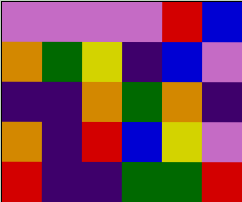[["violet", "violet", "violet", "violet", "red", "blue"], ["orange", "green", "yellow", "indigo", "blue", "violet"], ["indigo", "indigo", "orange", "green", "orange", "indigo"], ["orange", "indigo", "red", "blue", "yellow", "violet"], ["red", "indigo", "indigo", "green", "green", "red"]]